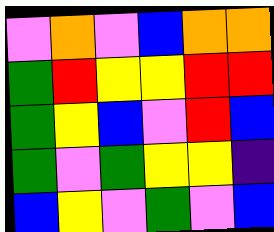[["violet", "orange", "violet", "blue", "orange", "orange"], ["green", "red", "yellow", "yellow", "red", "red"], ["green", "yellow", "blue", "violet", "red", "blue"], ["green", "violet", "green", "yellow", "yellow", "indigo"], ["blue", "yellow", "violet", "green", "violet", "blue"]]